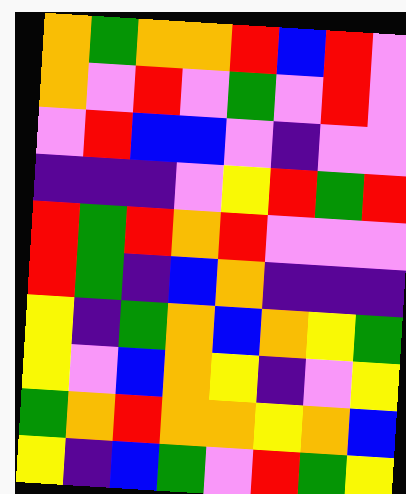[["orange", "green", "orange", "orange", "red", "blue", "red", "violet"], ["orange", "violet", "red", "violet", "green", "violet", "red", "violet"], ["violet", "red", "blue", "blue", "violet", "indigo", "violet", "violet"], ["indigo", "indigo", "indigo", "violet", "yellow", "red", "green", "red"], ["red", "green", "red", "orange", "red", "violet", "violet", "violet"], ["red", "green", "indigo", "blue", "orange", "indigo", "indigo", "indigo"], ["yellow", "indigo", "green", "orange", "blue", "orange", "yellow", "green"], ["yellow", "violet", "blue", "orange", "yellow", "indigo", "violet", "yellow"], ["green", "orange", "red", "orange", "orange", "yellow", "orange", "blue"], ["yellow", "indigo", "blue", "green", "violet", "red", "green", "yellow"]]